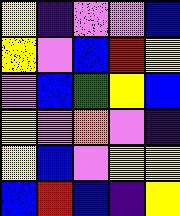[["yellow", "indigo", "violet", "violet", "blue"], ["yellow", "violet", "blue", "red", "yellow"], ["violet", "blue", "green", "yellow", "blue"], ["yellow", "violet", "orange", "violet", "indigo"], ["yellow", "blue", "violet", "yellow", "yellow"], ["blue", "red", "blue", "indigo", "yellow"]]